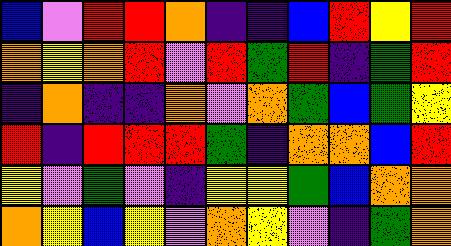[["blue", "violet", "red", "red", "orange", "indigo", "indigo", "blue", "red", "yellow", "red"], ["orange", "yellow", "orange", "red", "violet", "red", "green", "red", "indigo", "green", "red"], ["indigo", "orange", "indigo", "indigo", "orange", "violet", "orange", "green", "blue", "green", "yellow"], ["red", "indigo", "red", "red", "red", "green", "indigo", "orange", "orange", "blue", "red"], ["yellow", "violet", "green", "violet", "indigo", "yellow", "yellow", "green", "blue", "orange", "orange"], ["orange", "yellow", "blue", "yellow", "violet", "orange", "yellow", "violet", "indigo", "green", "orange"]]